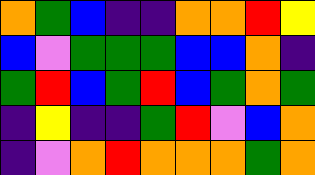[["orange", "green", "blue", "indigo", "indigo", "orange", "orange", "red", "yellow"], ["blue", "violet", "green", "green", "green", "blue", "blue", "orange", "indigo"], ["green", "red", "blue", "green", "red", "blue", "green", "orange", "green"], ["indigo", "yellow", "indigo", "indigo", "green", "red", "violet", "blue", "orange"], ["indigo", "violet", "orange", "red", "orange", "orange", "orange", "green", "orange"]]